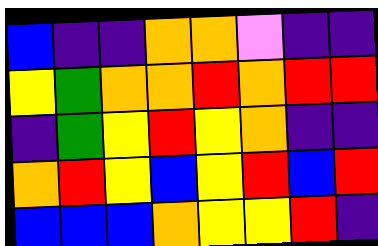[["blue", "indigo", "indigo", "orange", "orange", "violet", "indigo", "indigo"], ["yellow", "green", "orange", "orange", "red", "orange", "red", "red"], ["indigo", "green", "yellow", "red", "yellow", "orange", "indigo", "indigo"], ["orange", "red", "yellow", "blue", "yellow", "red", "blue", "red"], ["blue", "blue", "blue", "orange", "yellow", "yellow", "red", "indigo"]]